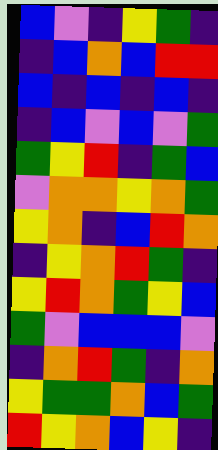[["blue", "violet", "indigo", "yellow", "green", "indigo"], ["indigo", "blue", "orange", "blue", "red", "red"], ["blue", "indigo", "blue", "indigo", "blue", "indigo"], ["indigo", "blue", "violet", "blue", "violet", "green"], ["green", "yellow", "red", "indigo", "green", "blue"], ["violet", "orange", "orange", "yellow", "orange", "green"], ["yellow", "orange", "indigo", "blue", "red", "orange"], ["indigo", "yellow", "orange", "red", "green", "indigo"], ["yellow", "red", "orange", "green", "yellow", "blue"], ["green", "violet", "blue", "blue", "blue", "violet"], ["indigo", "orange", "red", "green", "indigo", "orange"], ["yellow", "green", "green", "orange", "blue", "green"], ["red", "yellow", "orange", "blue", "yellow", "indigo"]]